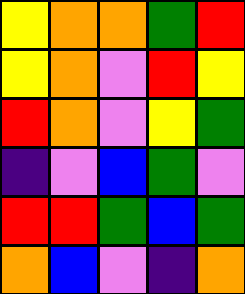[["yellow", "orange", "orange", "green", "red"], ["yellow", "orange", "violet", "red", "yellow"], ["red", "orange", "violet", "yellow", "green"], ["indigo", "violet", "blue", "green", "violet"], ["red", "red", "green", "blue", "green"], ["orange", "blue", "violet", "indigo", "orange"]]